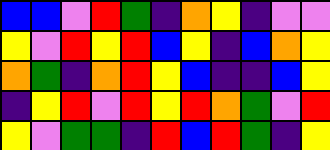[["blue", "blue", "violet", "red", "green", "indigo", "orange", "yellow", "indigo", "violet", "violet"], ["yellow", "violet", "red", "yellow", "red", "blue", "yellow", "indigo", "blue", "orange", "yellow"], ["orange", "green", "indigo", "orange", "red", "yellow", "blue", "indigo", "indigo", "blue", "yellow"], ["indigo", "yellow", "red", "violet", "red", "yellow", "red", "orange", "green", "violet", "red"], ["yellow", "violet", "green", "green", "indigo", "red", "blue", "red", "green", "indigo", "yellow"]]